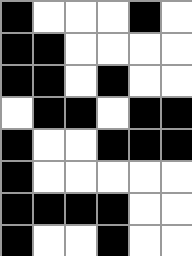[["black", "white", "white", "white", "black", "white"], ["black", "black", "white", "white", "white", "white"], ["black", "black", "white", "black", "white", "white"], ["white", "black", "black", "white", "black", "black"], ["black", "white", "white", "black", "black", "black"], ["black", "white", "white", "white", "white", "white"], ["black", "black", "black", "black", "white", "white"], ["black", "white", "white", "black", "white", "white"]]